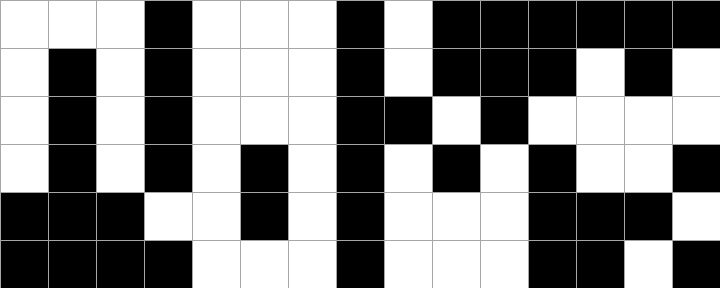[["white", "white", "white", "black", "white", "white", "white", "black", "white", "black", "black", "black", "black", "black", "black"], ["white", "black", "white", "black", "white", "white", "white", "black", "white", "black", "black", "black", "white", "black", "white"], ["white", "black", "white", "black", "white", "white", "white", "black", "black", "white", "black", "white", "white", "white", "white"], ["white", "black", "white", "black", "white", "black", "white", "black", "white", "black", "white", "black", "white", "white", "black"], ["black", "black", "black", "white", "white", "black", "white", "black", "white", "white", "white", "black", "black", "black", "white"], ["black", "black", "black", "black", "white", "white", "white", "black", "white", "white", "white", "black", "black", "white", "black"]]